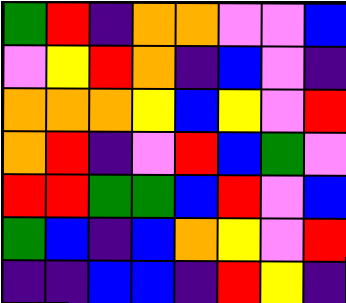[["green", "red", "indigo", "orange", "orange", "violet", "violet", "blue"], ["violet", "yellow", "red", "orange", "indigo", "blue", "violet", "indigo"], ["orange", "orange", "orange", "yellow", "blue", "yellow", "violet", "red"], ["orange", "red", "indigo", "violet", "red", "blue", "green", "violet"], ["red", "red", "green", "green", "blue", "red", "violet", "blue"], ["green", "blue", "indigo", "blue", "orange", "yellow", "violet", "red"], ["indigo", "indigo", "blue", "blue", "indigo", "red", "yellow", "indigo"]]